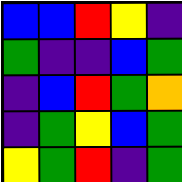[["blue", "blue", "red", "yellow", "indigo"], ["green", "indigo", "indigo", "blue", "green"], ["indigo", "blue", "red", "green", "orange"], ["indigo", "green", "yellow", "blue", "green"], ["yellow", "green", "red", "indigo", "green"]]